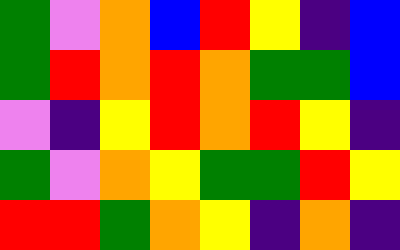[["green", "violet", "orange", "blue", "red", "yellow", "indigo", "blue"], ["green", "red", "orange", "red", "orange", "green", "green", "blue"], ["violet", "indigo", "yellow", "red", "orange", "red", "yellow", "indigo"], ["green", "violet", "orange", "yellow", "green", "green", "red", "yellow"], ["red", "red", "green", "orange", "yellow", "indigo", "orange", "indigo"]]